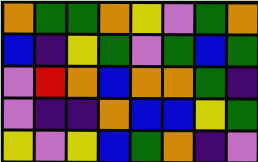[["orange", "green", "green", "orange", "yellow", "violet", "green", "orange"], ["blue", "indigo", "yellow", "green", "violet", "green", "blue", "green"], ["violet", "red", "orange", "blue", "orange", "orange", "green", "indigo"], ["violet", "indigo", "indigo", "orange", "blue", "blue", "yellow", "green"], ["yellow", "violet", "yellow", "blue", "green", "orange", "indigo", "violet"]]